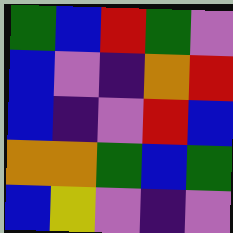[["green", "blue", "red", "green", "violet"], ["blue", "violet", "indigo", "orange", "red"], ["blue", "indigo", "violet", "red", "blue"], ["orange", "orange", "green", "blue", "green"], ["blue", "yellow", "violet", "indigo", "violet"]]